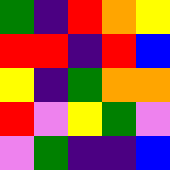[["green", "indigo", "red", "orange", "yellow"], ["red", "red", "indigo", "red", "blue"], ["yellow", "indigo", "green", "orange", "orange"], ["red", "violet", "yellow", "green", "violet"], ["violet", "green", "indigo", "indigo", "blue"]]